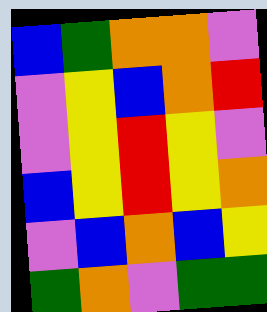[["blue", "green", "orange", "orange", "violet"], ["violet", "yellow", "blue", "orange", "red"], ["violet", "yellow", "red", "yellow", "violet"], ["blue", "yellow", "red", "yellow", "orange"], ["violet", "blue", "orange", "blue", "yellow"], ["green", "orange", "violet", "green", "green"]]